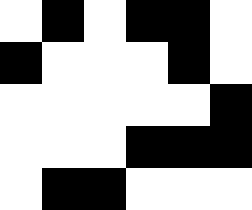[["white", "black", "white", "black", "black", "white"], ["black", "white", "white", "white", "black", "white"], ["white", "white", "white", "white", "white", "black"], ["white", "white", "white", "black", "black", "black"], ["white", "black", "black", "white", "white", "white"]]